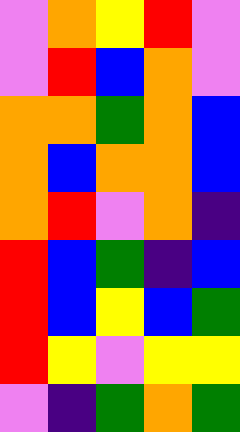[["violet", "orange", "yellow", "red", "violet"], ["violet", "red", "blue", "orange", "violet"], ["orange", "orange", "green", "orange", "blue"], ["orange", "blue", "orange", "orange", "blue"], ["orange", "red", "violet", "orange", "indigo"], ["red", "blue", "green", "indigo", "blue"], ["red", "blue", "yellow", "blue", "green"], ["red", "yellow", "violet", "yellow", "yellow"], ["violet", "indigo", "green", "orange", "green"]]